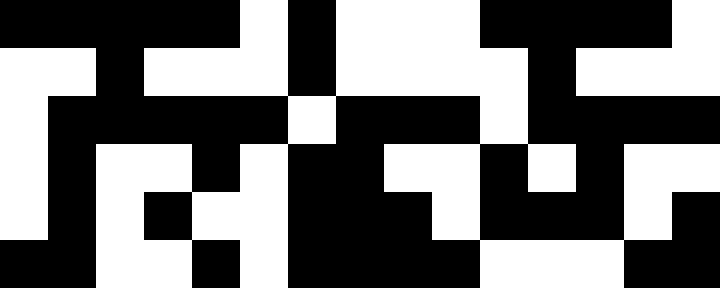[["black", "black", "black", "black", "black", "white", "black", "white", "white", "white", "black", "black", "black", "black", "white"], ["white", "white", "black", "white", "white", "white", "black", "white", "white", "white", "white", "black", "white", "white", "white"], ["white", "black", "black", "black", "black", "black", "white", "black", "black", "black", "white", "black", "black", "black", "black"], ["white", "black", "white", "white", "black", "white", "black", "black", "white", "white", "black", "white", "black", "white", "white"], ["white", "black", "white", "black", "white", "white", "black", "black", "black", "white", "black", "black", "black", "white", "black"], ["black", "black", "white", "white", "black", "white", "black", "black", "black", "black", "white", "white", "white", "black", "black"]]